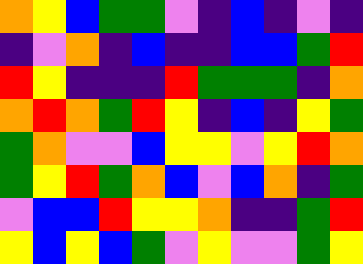[["orange", "yellow", "blue", "green", "green", "violet", "indigo", "blue", "indigo", "violet", "indigo"], ["indigo", "violet", "orange", "indigo", "blue", "indigo", "indigo", "blue", "blue", "green", "red"], ["red", "yellow", "indigo", "indigo", "indigo", "red", "green", "green", "green", "indigo", "orange"], ["orange", "red", "orange", "green", "red", "yellow", "indigo", "blue", "indigo", "yellow", "green"], ["green", "orange", "violet", "violet", "blue", "yellow", "yellow", "violet", "yellow", "red", "orange"], ["green", "yellow", "red", "green", "orange", "blue", "violet", "blue", "orange", "indigo", "green"], ["violet", "blue", "blue", "red", "yellow", "yellow", "orange", "indigo", "indigo", "green", "red"], ["yellow", "blue", "yellow", "blue", "green", "violet", "yellow", "violet", "violet", "green", "yellow"]]